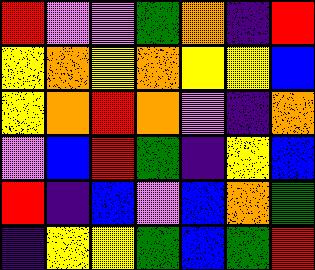[["red", "violet", "violet", "green", "orange", "indigo", "red"], ["yellow", "orange", "yellow", "orange", "yellow", "yellow", "blue"], ["yellow", "orange", "red", "orange", "violet", "indigo", "orange"], ["violet", "blue", "red", "green", "indigo", "yellow", "blue"], ["red", "indigo", "blue", "violet", "blue", "orange", "green"], ["indigo", "yellow", "yellow", "green", "blue", "green", "red"]]